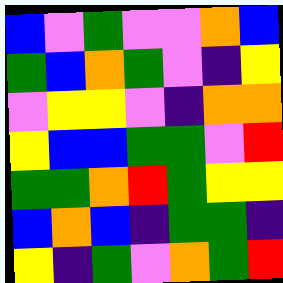[["blue", "violet", "green", "violet", "violet", "orange", "blue"], ["green", "blue", "orange", "green", "violet", "indigo", "yellow"], ["violet", "yellow", "yellow", "violet", "indigo", "orange", "orange"], ["yellow", "blue", "blue", "green", "green", "violet", "red"], ["green", "green", "orange", "red", "green", "yellow", "yellow"], ["blue", "orange", "blue", "indigo", "green", "green", "indigo"], ["yellow", "indigo", "green", "violet", "orange", "green", "red"]]